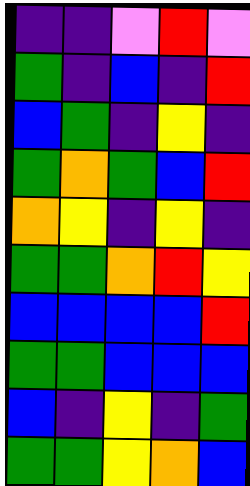[["indigo", "indigo", "violet", "red", "violet"], ["green", "indigo", "blue", "indigo", "red"], ["blue", "green", "indigo", "yellow", "indigo"], ["green", "orange", "green", "blue", "red"], ["orange", "yellow", "indigo", "yellow", "indigo"], ["green", "green", "orange", "red", "yellow"], ["blue", "blue", "blue", "blue", "red"], ["green", "green", "blue", "blue", "blue"], ["blue", "indigo", "yellow", "indigo", "green"], ["green", "green", "yellow", "orange", "blue"]]